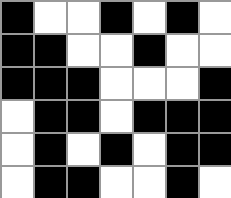[["black", "white", "white", "black", "white", "black", "white"], ["black", "black", "white", "white", "black", "white", "white"], ["black", "black", "black", "white", "white", "white", "black"], ["white", "black", "black", "white", "black", "black", "black"], ["white", "black", "white", "black", "white", "black", "black"], ["white", "black", "black", "white", "white", "black", "white"]]